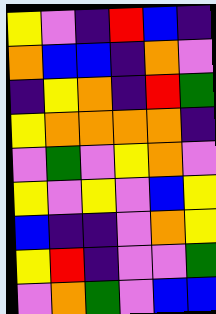[["yellow", "violet", "indigo", "red", "blue", "indigo"], ["orange", "blue", "blue", "indigo", "orange", "violet"], ["indigo", "yellow", "orange", "indigo", "red", "green"], ["yellow", "orange", "orange", "orange", "orange", "indigo"], ["violet", "green", "violet", "yellow", "orange", "violet"], ["yellow", "violet", "yellow", "violet", "blue", "yellow"], ["blue", "indigo", "indigo", "violet", "orange", "yellow"], ["yellow", "red", "indigo", "violet", "violet", "green"], ["violet", "orange", "green", "violet", "blue", "blue"]]